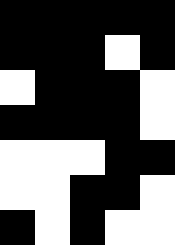[["black", "black", "black", "black", "black"], ["black", "black", "black", "white", "black"], ["white", "black", "black", "black", "white"], ["black", "black", "black", "black", "white"], ["white", "white", "white", "black", "black"], ["white", "white", "black", "black", "white"], ["black", "white", "black", "white", "white"]]